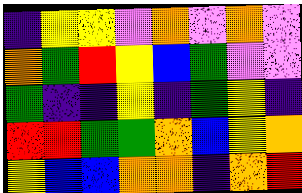[["indigo", "yellow", "yellow", "violet", "orange", "violet", "orange", "violet"], ["orange", "green", "red", "yellow", "blue", "green", "violet", "violet"], ["green", "indigo", "indigo", "yellow", "indigo", "green", "yellow", "indigo"], ["red", "red", "green", "green", "orange", "blue", "yellow", "orange"], ["yellow", "blue", "blue", "orange", "orange", "indigo", "orange", "red"]]